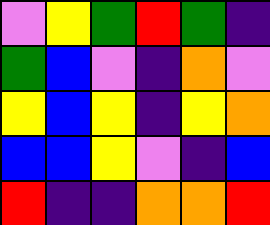[["violet", "yellow", "green", "red", "green", "indigo"], ["green", "blue", "violet", "indigo", "orange", "violet"], ["yellow", "blue", "yellow", "indigo", "yellow", "orange"], ["blue", "blue", "yellow", "violet", "indigo", "blue"], ["red", "indigo", "indigo", "orange", "orange", "red"]]